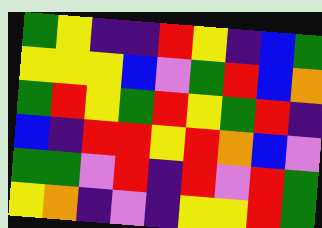[["green", "yellow", "indigo", "indigo", "red", "yellow", "indigo", "blue", "green"], ["yellow", "yellow", "yellow", "blue", "violet", "green", "red", "blue", "orange"], ["green", "red", "yellow", "green", "red", "yellow", "green", "red", "indigo"], ["blue", "indigo", "red", "red", "yellow", "red", "orange", "blue", "violet"], ["green", "green", "violet", "red", "indigo", "red", "violet", "red", "green"], ["yellow", "orange", "indigo", "violet", "indigo", "yellow", "yellow", "red", "green"]]